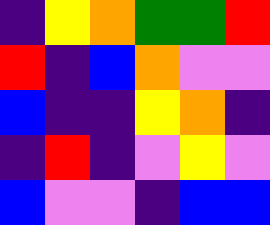[["indigo", "yellow", "orange", "green", "green", "red"], ["red", "indigo", "blue", "orange", "violet", "violet"], ["blue", "indigo", "indigo", "yellow", "orange", "indigo"], ["indigo", "red", "indigo", "violet", "yellow", "violet"], ["blue", "violet", "violet", "indigo", "blue", "blue"]]